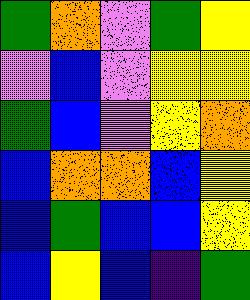[["green", "orange", "violet", "green", "yellow"], ["violet", "blue", "violet", "yellow", "yellow"], ["green", "blue", "violet", "yellow", "orange"], ["blue", "orange", "orange", "blue", "yellow"], ["blue", "green", "blue", "blue", "yellow"], ["blue", "yellow", "blue", "indigo", "green"]]